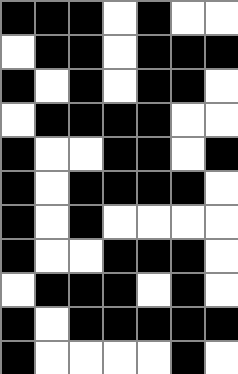[["black", "black", "black", "white", "black", "white", "white"], ["white", "black", "black", "white", "black", "black", "black"], ["black", "white", "black", "white", "black", "black", "white"], ["white", "black", "black", "black", "black", "white", "white"], ["black", "white", "white", "black", "black", "white", "black"], ["black", "white", "black", "black", "black", "black", "white"], ["black", "white", "black", "white", "white", "white", "white"], ["black", "white", "white", "black", "black", "black", "white"], ["white", "black", "black", "black", "white", "black", "white"], ["black", "white", "black", "black", "black", "black", "black"], ["black", "white", "white", "white", "white", "black", "white"]]